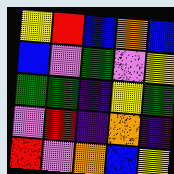[["yellow", "red", "blue", "orange", "blue"], ["blue", "violet", "green", "violet", "yellow"], ["green", "green", "indigo", "yellow", "green"], ["violet", "red", "indigo", "orange", "indigo"], ["red", "violet", "orange", "blue", "yellow"]]